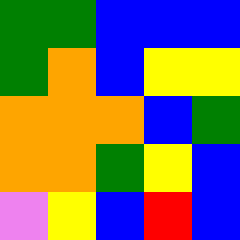[["green", "green", "blue", "blue", "blue"], ["green", "orange", "blue", "yellow", "yellow"], ["orange", "orange", "orange", "blue", "green"], ["orange", "orange", "green", "yellow", "blue"], ["violet", "yellow", "blue", "red", "blue"]]